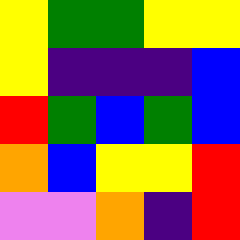[["yellow", "green", "green", "yellow", "yellow"], ["yellow", "indigo", "indigo", "indigo", "blue"], ["red", "green", "blue", "green", "blue"], ["orange", "blue", "yellow", "yellow", "red"], ["violet", "violet", "orange", "indigo", "red"]]